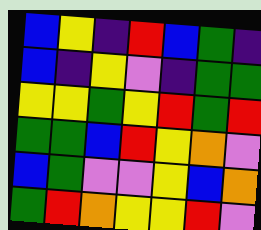[["blue", "yellow", "indigo", "red", "blue", "green", "indigo"], ["blue", "indigo", "yellow", "violet", "indigo", "green", "green"], ["yellow", "yellow", "green", "yellow", "red", "green", "red"], ["green", "green", "blue", "red", "yellow", "orange", "violet"], ["blue", "green", "violet", "violet", "yellow", "blue", "orange"], ["green", "red", "orange", "yellow", "yellow", "red", "violet"]]